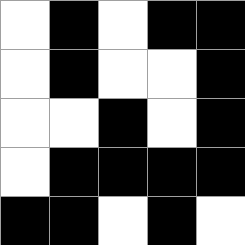[["white", "black", "white", "black", "black"], ["white", "black", "white", "white", "black"], ["white", "white", "black", "white", "black"], ["white", "black", "black", "black", "black"], ["black", "black", "white", "black", "white"]]